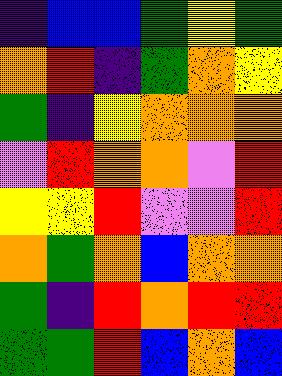[["indigo", "blue", "blue", "green", "yellow", "green"], ["orange", "red", "indigo", "green", "orange", "yellow"], ["green", "indigo", "yellow", "orange", "orange", "orange"], ["violet", "red", "orange", "orange", "violet", "red"], ["yellow", "yellow", "red", "violet", "violet", "red"], ["orange", "green", "orange", "blue", "orange", "orange"], ["green", "indigo", "red", "orange", "red", "red"], ["green", "green", "red", "blue", "orange", "blue"]]